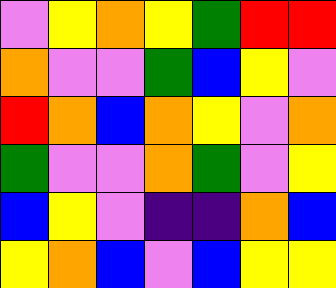[["violet", "yellow", "orange", "yellow", "green", "red", "red"], ["orange", "violet", "violet", "green", "blue", "yellow", "violet"], ["red", "orange", "blue", "orange", "yellow", "violet", "orange"], ["green", "violet", "violet", "orange", "green", "violet", "yellow"], ["blue", "yellow", "violet", "indigo", "indigo", "orange", "blue"], ["yellow", "orange", "blue", "violet", "blue", "yellow", "yellow"]]